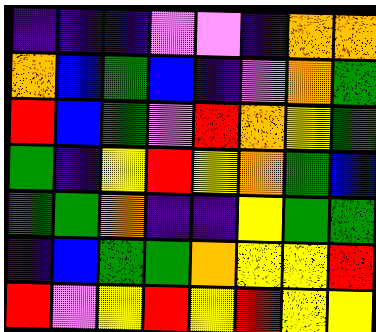[["indigo", "indigo", "indigo", "violet", "violet", "indigo", "orange", "orange"], ["orange", "blue", "green", "blue", "indigo", "violet", "orange", "green"], ["red", "blue", "green", "violet", "red", "orange", "yellow", "green"], ["green", "indigo", "yellow", "red", "yellow", "orange", "green", "blue"], ["green", "green", "orange", "indigo", "indigo", "yellow", "green", "green"], ["indigo", "blue", "green", "green", "orange", "yellow", "yellow", "red"], ["red", "violet", "yellow", "red", "yellow", "red", "yellow", "yellow"]]